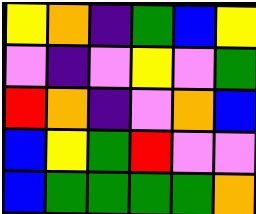[["yellow", "orange", "indigo", "green", "blue", "yellow"], ["violet", "indigo", "violet", "yellow", "violet", "green"], ["red", "orange", "indigo", "violet", "orange", "blue"], ["blue", "yellow", "green", "red", "violet", "violet"], ["blue", "green", "green", "green", "green", "orange"]]